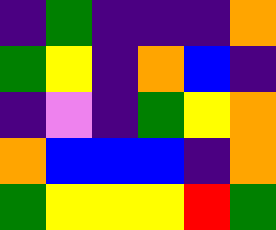[["indigo", "green", "indigo", "indigo", "indigo", "orange"], ["green", "yellow", "indigo", "orange", "blue", "indigo"], ["indigo", "violet", "indigo", "green", "yellow", "orange"], ["orange", "blue", "blue", "blue", "indigo", "orange"], ["green", "yellow", "yellow", "yellow", "red", "green"]]